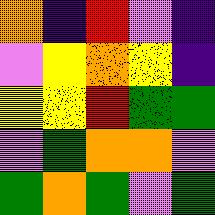[["orange", "indigo", "red", "violet", "indigo"], ["violet", "yellow", "orange", "yellow", "indigo"], ["yellow", "yellow", "red", "green", "green"], ["violet", "green", "orange", "orange", "violet"], ["green", "orange", "green", "violet", "green"]]